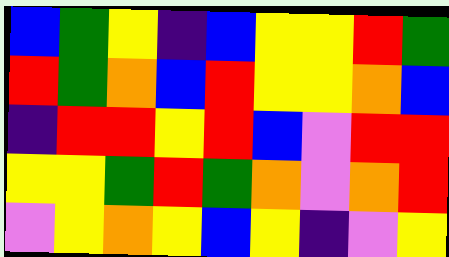[["blue", "green", "yellow", "indigo", "blue", "yellow", "yellow", "red", "green"], ["red", "green", "orange", "blue", "red", "yellow", "yellow", "orange", "blue"], ["indigo", "red", "red", "yellow", "red", "blue", "violet", "red", "red"], ["yellow", "yellow", "green", "red", "green", "orange", "violet", "orange", "red"], ["violet", "yellow", "orange", "yellow", "blue", "yellow", "indigo", "violet", "yellow"]]